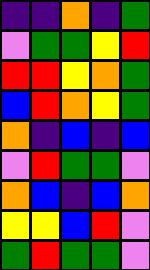[["indigo", "indigo", "orange", "indigo", "green"], ["violet", "green", "green", "yellow", "red"], ["red", "red", "yellow", "orange", "green"], ["blue", "red", "orange", "yellow", "green"], ["orange", "indigo", "blue", "indigo", "blue"], ["violet", "red", "green", "green", "violet"], ["orange", "blue", "indigo", "blue", "orange"], ["yellow", "yellow", "blue", "red", "violet"], ["green", "red", "green", "green", "violet"]]